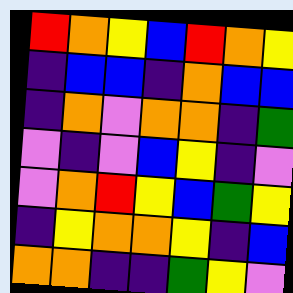[["red", "orange", "yellow", "blue", "red", "orange", "yellow"], ["indigo", "blue", "blue", "indigo", "orange", "blue", "blue"], ["indigo", "orange", "violet", "orange", "orange", "indigo", "green"], ["violet", "indigo", "violet", "blue", "yellow", "indigo", "violet"], ["violet", "orange", "red", "yellow", "blue", "green", "yellow"], ["indigo", "yellow", "orange", "orange", "yellow", "indigo", "blue"], ["orange", "orange", "indigo", "indigo", "green", "yellow", "violet"]]